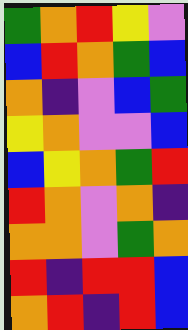[["green", "orange", "red", "yellow", "violet"], ["blue", "red", "orange", "green", "blue"], ["orange", "indigo", "violet", "blue", "green"], ["yellow", "orange", "violet", "violet", "blue"], ["blue", "yellow", "orange", "green", "red"], ["red", "orange", "violet", "orange", "indigo"], ["orange", "orange", "violet", "green", "orange"], ["red", "indigo", "red", "red", "blue"], ["orange", "red", "indigo", "red", "blue"]]